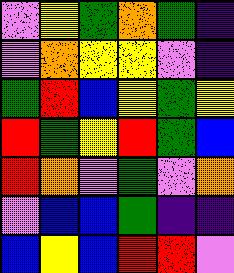[["violet", "yellow", "green", "orange", "green", "indigo"], ["violet", "orange", "yellow", "yellow", "violet", "indigo"], ["green", "red", "blue", "yellow", "green", "yellow"], ["red", "green", "yellow", "red", "green", "blue"], ["red", "orange", "violet", "green", "violet", "orange"], ["violet", "blue", "blue", "green", "indigo", "indigo"], ["blue", "yellow", "blue", "red", "red", "violet"]]